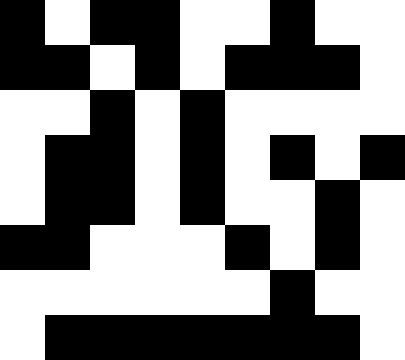[["black", "white", "black", "black", "white", "white", "black", "white", "white"], ["black", "black", "white", "black", "white", "black", "black", "black", "white"], ["white", "white", "black", "white", "black", "white", "white", "white", "white"], ["white", "black", "black", "white", "black", "white", "black", "white", "black"], ["white", "black", "black", "white", "black", "white", "white", "black", "white"], ["black", "black", "white", "white", "white", "black", "white", "black", "white"], ["white", "white", "white", "white", "white", "white", "black", "white", "white"], ["white", "black", "black", "black", "black", "black", "black", "black", "white"]]